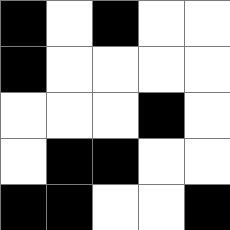[["black", "white", "black", "white", "white"], ["black", "white", "white", "white", "white"], ["white", "white", "white", "black", "white"], ["white", "black", "black", "white", "white"], ["black", "black", "white", "white", "black"]]